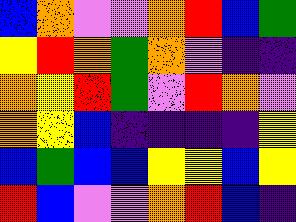[["blue", "orange", "violet", "violet", "orange", "red", "blue", "green"], ["yellow", "red", "orange", "green", "orange", "violet", "indigo", "indigo"], ["orange", "yellow", "red", "green", "violet", "red", "orange", "violet"], ["orange", "yellow", "blue", "indigo", "indigo", "indigo", "indigo", "yellow"], ["blue", "green", "blue", "blue", "yellow", "yellow", "blue", "yellow"], ["red", "blue", "violet", "violet", "orange", "red", "blue", "indigo"]]